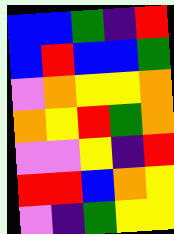[["blue", "blue", "green", "indigo", "red"], ["blue", "red", "blue", "blue", "green"], ["violet", "orange", "yellow", "yellow", "orange"], ["orange", "yellow", "red", "green", "orange"], ["violet", "violet", "yellow", "indigo", "red"], ["red", "red", "blue", "orange", "yellow"], ["violet", "indigo", "green", "yellow", "yellow"]]